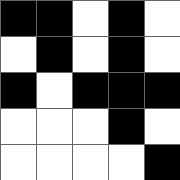[["black", "black", "white", "black", "white"], ["white", "black", "white", "black", "white"], ["black", "white", "black", "black", "black"], ["white", "white", "white", "black", "white"], ["white", "white", "white", "white", "black"]]